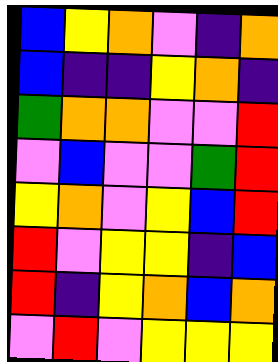[["blue", "yellow", "orange", "violet", "indigo", "orange"], ["blue", "indigo", "indigo", "yellow", "orange", "indigo"], ["green", "orange", "orange", "violet", "violet", "red"], ["violet", "blue", "violet", "violet", "green", "red"], ["yellow", "orange", "violet", "yellow", "blue", "red"], ["red", "violet", "yellow", "yellow", "indigo", "blue"], ["red", "indigo", "yellow", "orange", "blue", "orange"], ["violet", "red", "violet", "yellow", "yellow", "yellow"]]